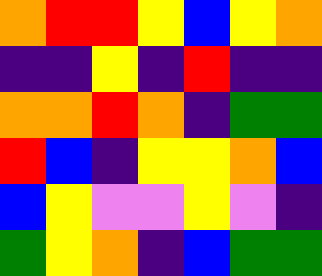[["orange", "red", "red", "yellow", "blue", "yellow", "orange"], ["indigo", "indigo", "yellow", "indigo", "red", "indigo", "indigo"], ["orange", "orange", "red", "orange", "indigo", "green", "green"], ["red", "blue", "indigo", "yellow", "yellow", "orange", "blue"], ["blue", "yellow", "violet", "violet", "yellow", "violet", "indigo"], ["green", "yellow", "orange", "indigo", "blue", "green", "green"]]